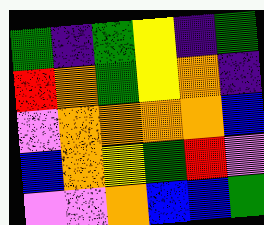[["green", "indigo", "green", "yellow", "indigo", "green"], ["red", "orange", "green", "yellow", "orange", "indigo"], ["violet", "orange", "orange", "orange", "orange", "blue"], ["blue", "orange", "yellow", "green", "red", "violet"], ["violet", "violet", "orange", "blue", "blue", "green"]]